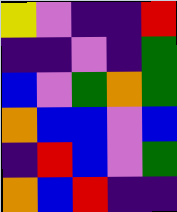[["yellow", "violet", "indigo", "indigo", "red"], ["indigo", "indigo", "violet", "indigo", "green"], ["blue", "violet", "green", "orange", "green"], ["orange", "blue", "blue", "violet", "blue"], ["indigo", "red", "blue", "violet", "green"], ["orange", "blue", "red", "indigo", "indigo"]]